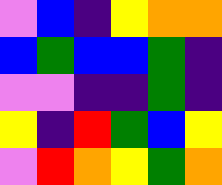[["violet", "blue", "indigo", "yellow", "orange", "orange"], ["blue", "green", "blue", "blue", "green", "indigo"], ["violet", "violet", "indigo", "indigo", "green", "indigo"], ["yellow", "indigo", "red", "green", "blue", "yellow"], ["violet", "red", "orange", "yellow", "green", "orange"]]